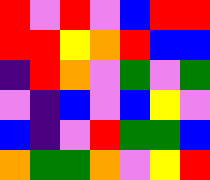[["red", "violet", "red", "violet", "blue", "red", "red"], ["red", "red", "yellow", "orange", "red", "blue", "blue"], ["indigo", "red", "orange", "violet", "green", "violet", "green"], ["violet", "indigo", "blue", "violet", "blue", "yellow", "violet"], ["blue", "indigo", "violet", "red", "green", "green", "blue"], ["orange", "green", "green", "orange", "violet", "yellow", "red"]]